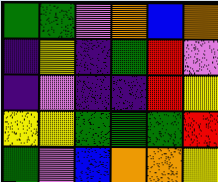[["green", "green", "violet", "orange", "blue", "orange"], ["indigo", "yellow", "indigo", "green", "red", "violet"], ["indigo", "violet", "indigo", "indigo", "red", "yellow"], ["yellow", "yellow", "green", "green", "green", "red"], ["green", "violet", "blue", "orange", "orange", "yellow"]]